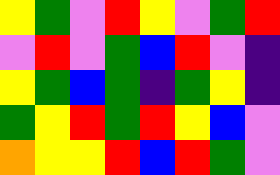[["yellow", "green", "violet", "red", "yellow", "violet", "green", "red"], ["violet", "red", "violet", "green", "blue", "red", "violet", "indigo"], ["yellow", "green", "blue", "green", "indigo", "green", "yellow", "indigo"], ["green", "yellow", "red", "green", "red", "yellow", "blue", "violet"], ["orange", "yellow", "yellow", "red", "blue", "red", "green", "violet"]]